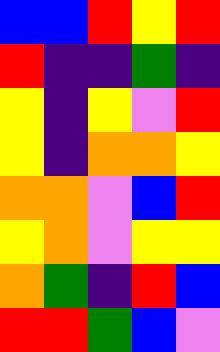[["blue", "blue", "red", "yellow", "red"], ["red", "indigo", "indigo", "green", "indigo"], ["yellow", "indigo", "yellow", "violet", "red"], ["yellow", "indigo", "orange", "orange", "yellow"], ["orange", "orange", "violet", "blue", "red"], ["yellow", "orange", "violet", "yellow", "yellow"], ["orange", "green", "indigo", "red", "blue"], ["red", "red", "green", "blue", "violet"]]